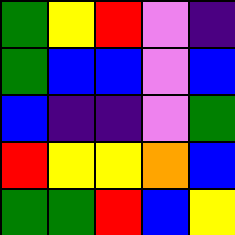[["green", "yellow", "red", "violet", "indigo"], ["green", "blue", "blue", "violet", "blue"], ["blue", "indigo", "indigo", "violet", "green"], ["red", "yellow", "yellow", "orange", "blue"], ["green", "green", "red", "blue", "yellow"]]